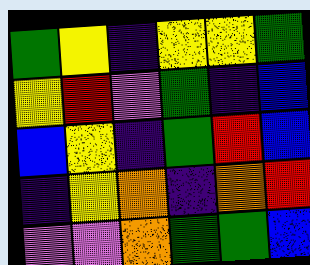[["green", "yellow", "indigo", "yellow", "yellow", "green"], ["yellow", "red", "violet", "green", "indigo", "blue"], ["blue", "yellow", "indigo", "green", "red", "blue"], ["indigo", "yellow", "orange", "indigo", "orange", "red"], ["violet", "violet", "orange", "green", "green", "blue"]]